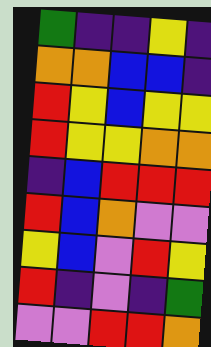[["green", "indigo", "indigo", "yellow", "indigo"], ["orange", "orange", "blue", "blue", "indigo"], ["red", "yellow", "blue", "yellow", "yellow"], ["red", "yellow", "yellow", "orange", "orange"], ["indigo", "blue", "red", "red", "red"], ["red", "blue", "orange", "violet", "violet"], ["yellow", "blue", "violet", "red", "yellow"], ["red", "indigo", "violet", "indigo", "green"], ["violet", "violet", "red", "red", "orange"]]